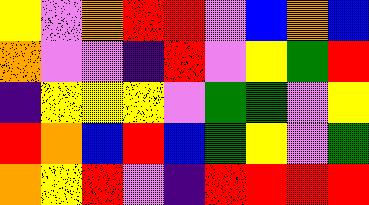[["yellow", "violet", "orange", "red", "red", "violet", "blue", "orange", "blue"], ["orange", "violet", "violet", "indigo", "red", "violet", "yellow", "green", "red"], ["indigo", "yellow", "yellow", "yellow", "violet", "green", "green", "violet", "yellow"], ["red", "orange", "blue", "red", "blue", "green", "yellow", "violet", "green"], ["orange", "yellow", "red", "violet", "indigo", "red", "red", "red", "red"]]